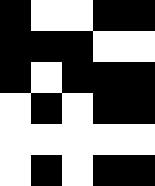[["black", "white", "white", "black", "black"], ["black", "black", "black", "white", "white"], ["black", "white", "black", "black", "black"], ["white", "black", "white", "black", "black"], ["white", "white", "white", "white", "white"], ["white", "black", "white", "black", "black"]]